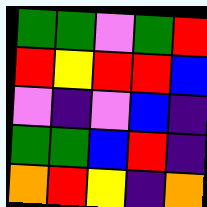[["green", "green", "violet", "green", "red"], ["red", "yellow", "red", "red", "blue"], ["violet", "indigo", "violet", "blue", "indigo"], ["green", "green", "blue", "red", "indigo"], ["orange", "red", "yellow", "indigo", "orange"]]